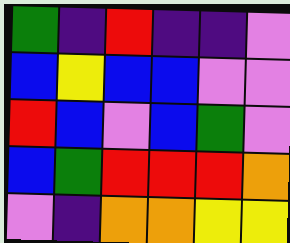[["green", "indigo", "red", "indigo", "indigo", "violet"], ["blue", "yellow", "blue", "blue", "violet", "violet"], ["red", "blue", "violet", "blue", "green", "violet"], ["blue", "green", "red", "red", "red", "orange"], ["violet", "indigo", "orange", "orange", "yellow", "yellow"]]